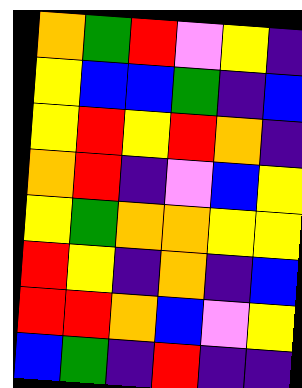[["orange", "green", "red", "violet", "yellow", "indigo"], ["yellow", "blue", "blue", "green", "indigo", "blue"], ["yellow", "red", "yellow", "red", "orange", "indigo"], ["orange", "red", "indigo", "violet", "blue", "yellow"], ["yellow", "green", "orange", "orange", "yellow", "yellow"], ["red", "yellow", "indigo", "orange", "indigo", "blue"], ["red", "red", "orange", "blue", "violet", "yellow"], ["blue", "green", "indigo", "red", "indigo", "indigo"]]